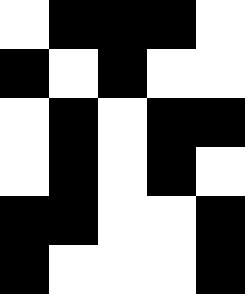[["white", "black", "black", "black", "white"], ["black", "white", "black", "white", "white"], ["white", "black", "white", "black", "black"], ["white", "black", "white", "black", "white"], ["black", "black", "white", "white", "black"], ["black", "white", "white", "white", "black"]]